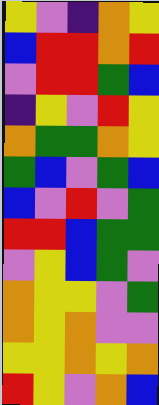[["yellow", "violet", "indigo", "orange", "yellow"], ["blue", "red", "red", "orange", "red"], ["violet", "red", "red", "green", "blue"], ["indigo", "yellow", "violet", "red", "yellow"], ["orange", "green", "green", "orange", "yellow"], ["green", "blue", "violet", "green", "blue"], ["blue", "violet", "red", "violet", "green"], ["red", "red", "blue", "green", "green"], ["violet", "yellow", "blue", "green", "violet"], ["orange", "yellow", "yellow", "violet", "green"], ["orange", "yellow", "orange", "violet", "violet"], ["yellow", "yellow", "orange", "yellow", "orange"], ["red", "yellow", "violet", "orange", "blue"]]